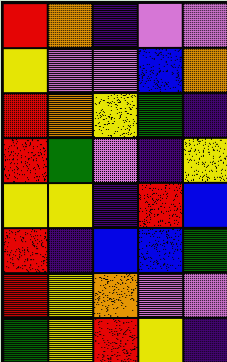[["red", "orange", "indigo", "violet", "violet"], ["yellow", "violet", "violet", "blue", "orange"], ["red", "orange", "yellow", "green", "indigo"], ["red", "green", "violet", "indigo", "yellow"], ["yellow", "yellow", "indigo", "red", "blue"], ["red", "indigo", "blue", "blue", "green"], ["red", "yellow", "orange", "violet", "violet"], ["green", "yellow", "red", "yellow", "indigo"]]